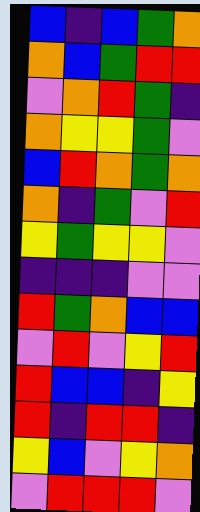[["blue", "indigo", "blue", "green", "orange"], ["orange", "blue", "green", "red", "red"], ["violet", "orange", "red", "green", "indigo"], ["orange", "yellow", "yellow", "green", "violet"], ["blue", "red", "orange", "green", "orange"], ["orange", "indigo", "green", "violet", "red"], ["yellow", "green", "yellow", "yellow", "violet"], ["indigo", "indigo", "indigo", "violet", "violet"], ["red", "green", "orange", "blue", "blue"], ["violet", "red", "violet", "yellow", "red"], ["red", "blue", "blue", "indigo", "yellow"], ["red", "indigo", "red", "red", "indigo"], ["yellow", "blue", "violet", "yellow", "orange"], ["violet", "red", "red", "red", "violet"]]